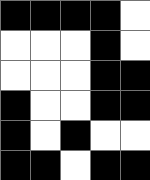[["black", "black", "black", "black", "white"], ["white", "white", "white", "black", "white"], ["white", "white", "white", "black", "black"], ["black", "white", "white", "black", "black"], ["black", "white", "black", "white", "white"], ["black", "black", "white", "black", "black"]]